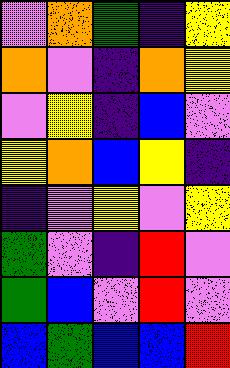[["violet", "orange", "green", "indigo", "yellow"], ["orange", "violet", "indigo", "orange", "yellow"], ["violet", "yellow", "indigo", "blue", "violet"], ["yellow", "orange", "blue", "yellow", "indigo"], ["indigo", "violet", "yellow", "violet", "yellow"], ["green", "violet", "indigo", "red", "violet"], ["green", "blue", "violet", "red", "violet"], ["blue", "green", "blue", "blue", "red"]]